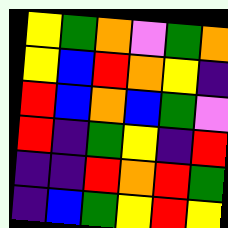[["yellow", "green", "orange", "violet", "green", "orange"], ["yellow", "blue", "red", "orange", "yellow", "indigo"], ["red", "blue", "orange", "blue", "green", "violet"], ["red", "indigo", "green", "yellow", "indigo", "red"], ["indigo", "indigo", "red", "orange", "red", "green"], ["indigo", "blue", "green", "yellow", "red", "yellow"]]